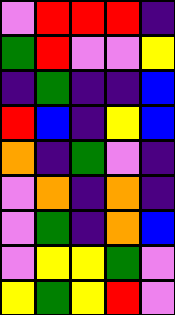[["violet", "red", "red", "red", "indigo"], ["green", "red", "violet", "violet", "yellow"], ["indigo", "green", "indigo", "indigo", "blue"], ["red", "blue", "indigo", "yellow", "blue"], ["orange", "indigo", "green", "violet", "indigo"], ["violet", "orange", "indigo", "orange", "indigo"], ["violet", "green", "indigo", "orange", "blue"], ["violet", "yellow", "yellow", "green", "violet"], ["yellow", "green", "yellow", "red", "violet"]]